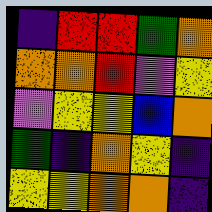[["indigo", "red", "red", "green", "orange"], ["orange", "orange", "red", "violet", "yellow"], ["violet", "yellow", "yellow", "blue", "orange"], ["green", "indigo", "orange", "yellow", "indigo"], ["yellow", "yellow", "orange", "orange", "indigo"]]